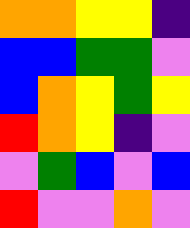[["orange", "orange", "yellow", "yellow", "indigo"], ["blue", "blue", "green", "green", "violet"], ["blue", "orange", "yellow", "green", "yellow"], ["red", "orange", "yellow", "indigo", "violet"], ["violet", "green", "blue", "violet", "blue"], ["red", "violet", "violet", "orange", "violet"]]